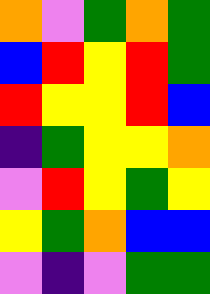[["orange", "violet", "green", "orange", "green"], ["blue", "red", "yellow", "red", "green"], ["red", "yellow", "yellow", "red", "blue"], ["indigo", "green", "yellow", "yellow", "orange"], ["violet", "red", "yellow", "green", "yellow"], ["yellow", "green", "orange", "blue", "blue"], ["violet", "indigo", "violet", "green", "green"]]